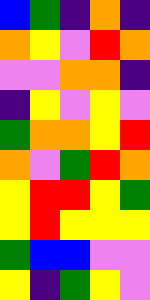[["blue", "green", "indigo", "orange", "indigo"], ["orange", "yellow", "violet", "red", "orange"], ["violet", "violet", "orange", "orange", "indigo"], ["indigo", "yellow", "violet", "yellow", "violet"], ["green", "orange", "orange", "yellow", "red"], ["orange", "violet", "green", "red", "orange"], ["yellow", "red", "red", "yellow", "green"], ["yellow", "red", "yellow", "yellow", "yellow"], ["green", "blue", "blue", "violet", "violet"], ["yellow", "indigo", "green", "yellow", "violet"]]